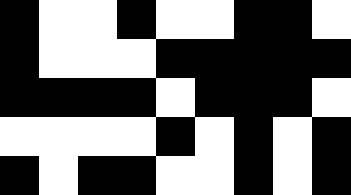[["black", "white", "white", "black", "white", "white", "black", "black", "white"], ["black", "white", "white", "white", "black", "black", "black", "black", "black"], ["black", "black", "black", "black", "white", "black", "black", "black", "white"], ["white", "white", "white", "white", "black", "white", "black", "white", "black"], ["black", "white", "black", "black", "white", "white", "black", "white", "black"]]